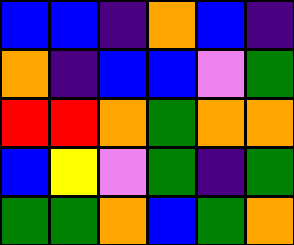[["blue", "blue", "indigo", "orange", "blue", "indigo"], ["orange", "indigo", "blue", "blue", "violet", "green"], ["red", "red", "orange", "green", "orange", "orange"], ["blue", "yellow", "violet", "green", "indigo", "green"], ["green", "green", "orange", "blue", "green", "orange"]]